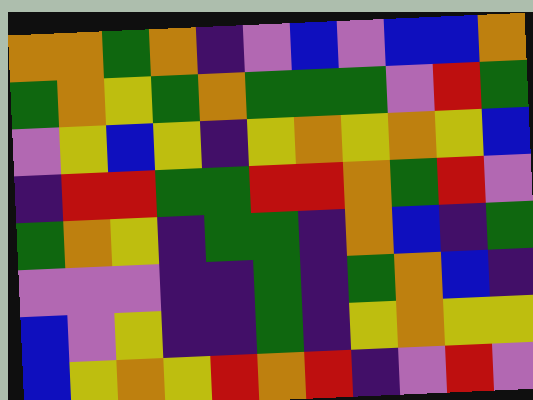[["orange", "orange", "green", "orange", "indigo", "violet", "blue", "violet", "blue", "blue", "orange"], ["green", "orange", "yellow", "green", "orange", "green", "green", "green", "violet", "red", "green"], ["violet", "yellow", "blue", "yellow", "indigo", "yellow", "orange", "yellow", "orange", "yellow", "blue"], ["indigo", "red", "red", "green", "green", "red", "red", "orange", "green", "red", "violet"], ["green", "orange", "yellow", "indigo", "green", "green", "indigo", "orange", "blue", "indigo", "green"], ["violet", "violet", "violet", "indigo", "indigo", "green", "indigo", "green", "orange", "blue", "indigo"], ["blue", "violet", "yellow", "indigo", "indigo", "green", "indigo", "yellow", "orange", "yellow", "yellow"], ["blue", "yellow", "orange", "yellow", "red", "orange", "red", "indigo", "violet", "red", "violet"]]